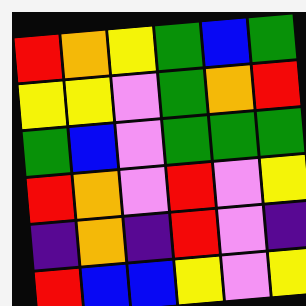[["red", "orange", "yellow", "green", "blue", "green"], ["yellow", "yellow", "violet", "green", "orange", "red"], ["green", "blue", "violet", "green", "green", "green"], ["red", "orange", "violet", "red", "violet", "yellow"], ["indigo", "orange", "indigo", "red", "violet", "indigo"], ["red", "blue", "blue", "yellow", "violet", "yellow"]]